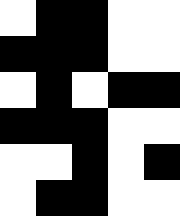[["white", "black", "black", "white", "white"], ["black", "black", "black", "white", "white"], ["white", "black", "white", "black", "black"], ["black", "black", "black", "white", "white"], ["white", "white", "black", "white", "black"], ["white", "black", "black", "white", "white"]]